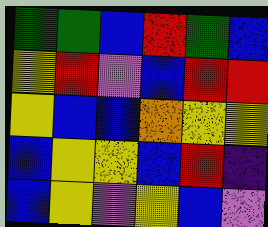[["green", "green", "blue", "red", "green", "blue"], ["yellow", "red", "violet", "blue", "red", "red"], ["yellow", "blue", "blue", "orange", "yellow", "yellow"], ["blue", "yellow", "yellow", "blue", "red", "indigo"], ["blue", "yellow", "violet", "yellow", "blue", "violet"]]